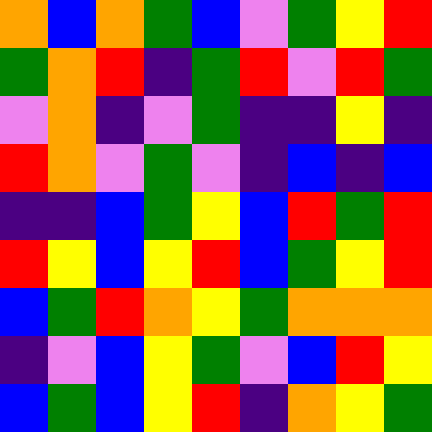[["orange", "blue", "orange", "green", "blue", "violet", "green", "yellow", "red"], ["green", "orange", "red", "indigo", "green", "red", "violet", "red", "green"], ["violet", "orange", "indigo", "violet", "green", "indigo", "indigo", "yellow", "indigo"], ["red", "orange", "violet", "green", "violet", "indigo", "blue", "indigo", "blue"], ["indigo", "indigo", "blue", "green", "yellow", "blue", "red", "green", "red"], ["red", "yellow", "blue", "yellow", "red", "blue", "green", "yellow", "red"], ["blue", "green", "red", "orange", "yellow", "green", "orange", "orange", "orange"], ["indigo", "violet", "blue", "yellow", "green", "violet", "blue", "red", "yellow"], ["blue", "green", "blue", "yellow", "red", "indigo", "orange", "yellow", "green"]]